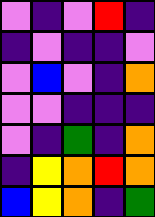[["violet", "indigo", "violet", "red", "indigo"], ["indigo", "violet", "indigo", "indigo", "violet"], ["violet", "blue", "violet", "indigo", "orange"], ["violet", "violet", "indigo", "indigo", "indigo"], ["violet", "indigo", "green", "indigo", "orange"], ["indigo", "yellow", "orange", "red", "orange"], ["blue", "yellow", "orange", "indigo", "green"]]